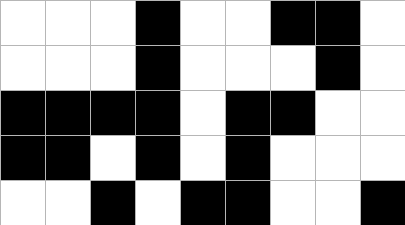[["white", "white", "white", "black", "white", "white", "black", "black", "white"], ["white", "white", "white", "black", "white", "white", "white", "black", "white"], ["black", "black", "black", "black", "white", "black", "black", "white", "white"], ["black", "black", "white", "black", "white", "black", "white", "white", "white"], ["white", "white", "black", "white", "black", "black", "white", "white", "black"]]